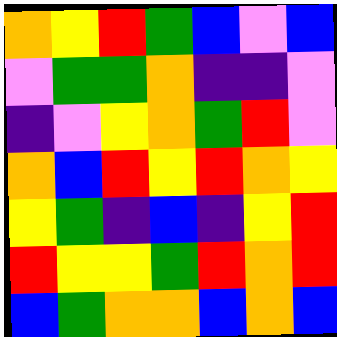[["orange", "yellow", "red", "green", "blue", "violet", "blue"], ["violet", "green", "green", "orange", "indigo", "indigo", "violet"], ["indigo", "violet", "yellow", "orange", "green", "red", "violet"], ["orange", "blue", "red", "yellow", "red", "orange", "yellow"], ["yellow", "green", "indigo", "blue", "indigo", "yellow", "red"], ["red", "yellow", "yellow", "green", "red", "orange", "red"], ["blue", "green", "orange", "orange", "blue", "orange", "blue"]]